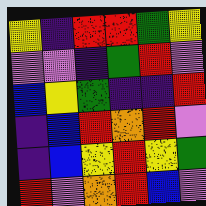[["yellow", "indigo", "red", "red", "green", "yellow"], ["violet", "violet", "indigo", "green", "red", "violet"], ["blue", "yellow", "green", "indigo", "indigo", "red"], ["indigo", "blue", "red", "orange", "red", "violet"], ["indigo", "blue", "yellow", "red", "yellow", "green"], ["red", "violet", "orange", "red", "blue", "violet"]]